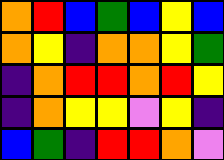[["orange", "red", "blue", "green", "blue", "yellow", "blue"], ["orange", "yellow", "indigo", "orange", "orange", "yellow", "green"], ["indigo", "orange", "red", "red", "orange", "red", "yellow"], ["indigo", "orange", "yellow", "yellow", "violet", "yellow", "indigo"], ["blue", "green", "indigo", "red", "red", "orange", "violet"]]